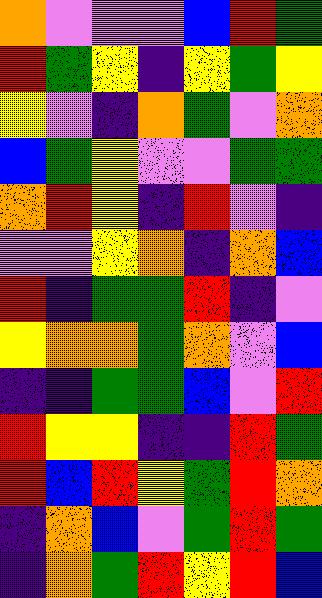[["orange", "violet", "violet", "violet", "blue", "red", "green"], ["red", "green", "yellow", "indigo", "yellow", "green", "yellow"], ["yellow", "violet", "indigo", "orange", "green", "violet", "orange"], ["blue", "green", "yellow", "violet", "violet", "green", "green"], ["orange", "red", "yellow", "indigo", "red", "violet", "indigo"], ["violet", "violet", "yellow", "orange", "indigo", "orange", "blue"], ["red", "indigo", "green", "green", "red", "indigo", "violet"], ["yellow", "orange", "orange", "green", "orange", "violet", "blue"], ["indigo", "indigo", "green", "green", "blue", "violet", "red"], ["red", "yellow", "yellow", "indigo", "indigo", "red", "green"], ["red", "blue", "red", "yellow", "green", "red", "orange"], ["indigo", "orange", "blue", "violet", "green", "red", "green"], ["indigo", "orange", "green", "red", "yellow", "red", "blue"]]